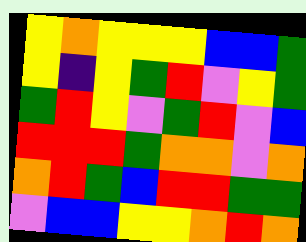[["yellow", "orange", "yellow", "yellow", "yellow", "blue", "blue", "green"], ["yellow", "indigo", "yellow", "green", "red", "violet", "yellow", "green"], ["green", "red", "yellow", "violet", "green", "red", "violet", "blue"], ["red", "red", "red", "green", "orange", "orange", "violet", "orange"], ["orange", "red", "green", "blue", "red", "red", "green", "green"], ["violet", "blue", "blue", "yellow", "yellow", "orange", "red", "orange"]]